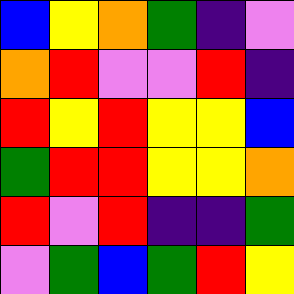[["blue", "yellow", "orange", "green", "indigo", "violet"], ["orange", "red", "violet", "violet", "red", "indigo"], ["red", "yellow", "red", "yellow", "yellow", "blue"], ["green", "red", "red", "yellow", "yellow", "orange"], ["red", "violet", "red", "indigo", "indigo", "green"], ["violet", "green", "blue", "green", "red", "yellow"]]